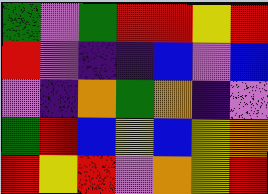[["green", "violet", "green", "red", "red", "yellow", "red"], ["red", "violet", "indigo", "indigo", "blue", "violet", "blue"], ["violet", "indigo", "orange", "green", "orange", "indigo", "violet"], ["green", "red", "blue", "yellow", "blue", "yellow", "orange"], ["red", "yellow", "red", "violet", "orange", "yellow", "red"]]